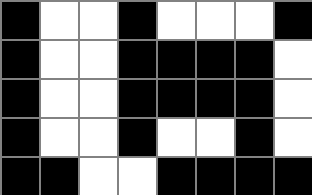[["black", "white", "white", "black", "white", "white", "white", "black"], ["black", "white", "white", "black", "black", "black", "black", "white"], ["black", "white", "white", "black", "black", "black", "black", "white"], ["black", "white", "white", "black", "white", "white", "black", "white"], ["black", "black", "white", "white", "black", "black", "black", "black"]]